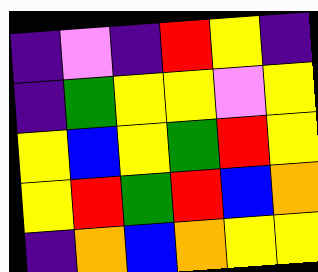[["indigo", "violet", "indigo", "red", "yellow", "indigo"], ["indigo", "green", "yellow", "yellow", "violet", "yellow"], ["yellow", "blue", "yellow", "green", "red", "yellow"], ["yellow", "red", "green", "red", "blue", "orange"], ["indigo", "orange", "blue", "orange", "yellow", "yellow"]]